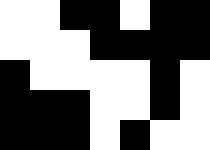[["white", "white", "black", "black", "white", "black", "black"], ["white", "white", "white", "black", "black", "black", "black"], ["black", "white", "white", "white", "white", "black", "white"], ["black", "black", "black", "white", "white", "black", "white"], ["black", "black", "black", "white", "black", "white", "white"]]